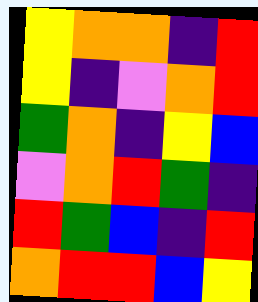[["yellow", "orange", "orange", "indigo", "red"], ["yellow", "indigo", "violet", "orange", "red"], ["green", "orange", "indigo", "yellow", "blue"], ["violet", "orange", "red", "green", "indigo"], ["red", "green", "blue", "indigo", "red"], ["orange", "red", "red", "blue", "yellow"]]